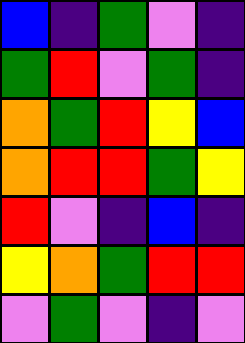[["blue", "indigo", "green", "violet", "indigo"], ["green", "red", "violet", "green", "indigo"], ["orange", "green", "red", "yellow", "blue"], ["orange", "red", "red", "green", "yellow"], ["red", "violet", "indigo", "blue", "indigo"], ["yellow", "orange", "green", "red", "red"], ["violet", "green", "violet", "indigo", "violet"]]